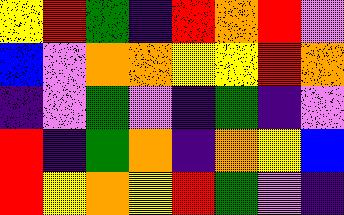[["yellow", "red", "green", "indigo", "red", "orange", "red", "violet"], ["blue", "violet", "orange", "orange", "yellow", "yellow", "red", "orange"], ["indigo", "violet", "green", "violet", "indigo", "green", "indigo", "violet"], ["red", "indigo", "green", "orange", "indigo", "orange", "yellow", "blue"], ["red", "yellow", "orange", "yellow", "red", "green", "violet", "indigo"]]